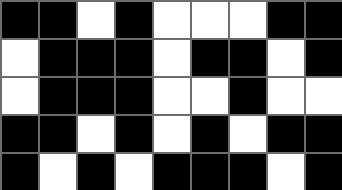[["black", "black", "white", "black", "white", "white", "white", "black", "black"], ["white", "black", "black", "black", "white", "black", "black", "white", "black"], ["white", "black", "black", "black", "white", "white", "black", "white", "white"], ["black", "black", "white", "black", "white", "black", "white", "black", "black"], ["black", "white", "black", "white", "black", "black", "black", "white", "black"]]